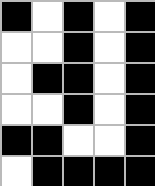[["black", "white", "black", "white", "black"], ["white", "white", "black", "white", "black"], ["white", "black", "black", "white", "black"], ["white", "white", "black", "white", "black"], ["black", "black", "white", "white", "black"], ["white", "black", "black", "black", "black"]]